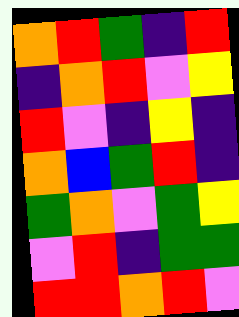[["orange", "red", "green", "indigo", "red"], ["indigo", "orange", "red", "violet", "yellow"], ["red", "violet", "indigo", "yellow", "indigo"], ["orange", "blue", "green", "red", "indigo"], ["green", "orange", "violet", "green", "yellow"], ["violet", "red", "indigo", "green", "green"], ["red", "red", "orange", "red", "violet"]]